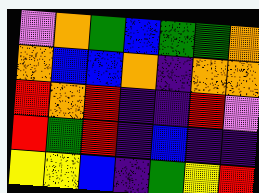[["violet", "orange", "green", "blue", "green", "green", "orange"], ["orange", "blue", "blue", "orange", "indigo", "orange", "orange"], ["red", "orange", "red", "indigo", "indigo", "red", "violet"], ["red", "green", "red", "indigo", "blue", "indigo", "indigo"], ["yellow", "yellow", "blue", "indigo", "green", "yellow", "red"]]